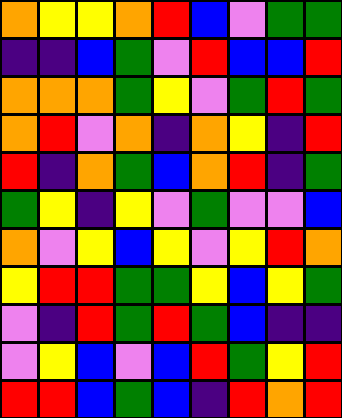[["orange", "yellow", "yellow", "orange", "red", "blue", "violet", "green", "green"], ["indigo", "indigo", "blue", "green", "violet", "red", "blue", "blue", "red"], ["orange", "orange", "orange", "green", "yellow", "violet", "green", "red", "green"], ["orange", "red", "violet", "orange", "indigo", "orange", "yellow", "indigo", "red"], ["red", "indigo", "orange", "green", "blue", "orange", "red", "indigo", "green"], ["green", "yellow", "indigo", "yellow", "violet", "green", "violet", "violet", "blue"], ["orange", "violet", "yellow", "blue", "yellow", "violet", "yellow", "red", "orange"], ["yellow", "red", "red", "green", "green", "yellow", "blue", "yellow", "green"], ["violet", "indigo", "red", "green", "red", "green", "blue", "indigo", "indigo"], ["violet", "yellow", "blue", "violet", "blue", "red", "green", "yellow", "red"], ["red", "red", "blue", "green", "blue", "indigo", "red", "orange", "red"]]